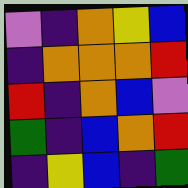[["violet", "indigo", "orange", "yellow", "blue"], ["indigo", "orange", "orange", "orange", "red"], ["red", "indigo", "orange", "blue", "violet"], ["green", "indigo", "blue", "orange", "red"], ["indigo", "yellow", "blue", "indigo", "green"]]